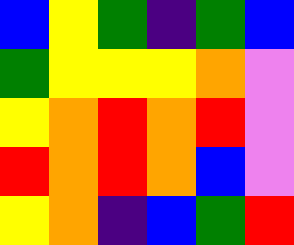[["blue", "yellow", "green", "indigo", "green", "blue"], ["green", "yellow", "yellow", "yellow", "orange", "violet"], ["yellow", "orange", "red", "orange", "red", "violet"], ["red", "orange", "red", "orange", "blue", "violet"], ["yellow", "orange", "indigo", "blue", "green", "red"]]